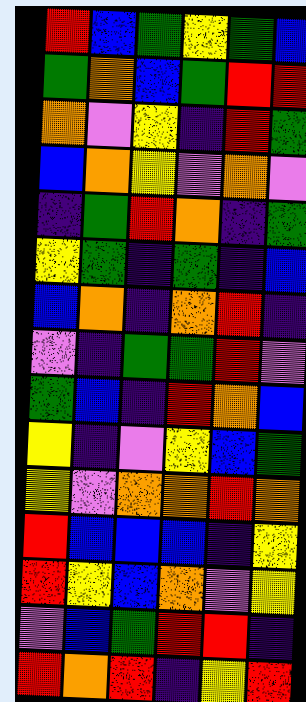[["red", "blue", "green", "yellow", "green", "blue"], ["green", "orange", "blue", "green", "red", "red"], ["orange", "violet", "yellow", "indigo", "red", "green"], ["blue", "orange", "yellow", "violet", "orange", "violet"], ["indigo", "green", "red", "orange", "indigo", "green"], ["yellow", "green", "indigo", "green", "indigo", "blue"], ["blue", "orange", "indigo", "orange", "red", "indigo"], ["violet", "indigo", "green", "green", "red", "violet"], ["green", "blue", "indigo", "red", "orange", "blue"], ["yellow", "indigo", "violet", "yellow", "blue", "green"], ["yellow", "violet", "orange", "orange", "red", "orange"], ["red", "blue", "blue", "blue", "indigo", "yellow"], ["red", "yellow", "blue", "orange", "violet", "yellow"], ["violet", "blue", "green", "red", "red", "indigo"], ["red", "orange", "red", "indigo", "yellow", "red"]]